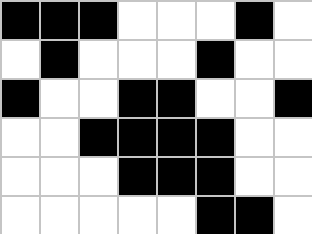[["black", "black", "black", "white", "white", "white", "black", "white"], ["white", "black", "white", "white", "white", "black", "white", "white"], ["black", "white", "white", "black", "black", "white", "white", "black"], ["white", "white", "black", "black", "black", "black", "white", "white"], ["white", "white", "white", "black", "black", "black", "white", "white"], ["white", "white", "white", "white", "white", "black", "black", "white"]]